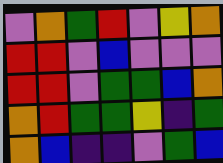[["violet", "orange", "green", "red", "violet", "yellow", "orange"], ["red", "red", "violet", "blue", "violet", "violet", "violet"], ["red", "red", "violet", "green", "green", "blue", "orange"], ["orange", "red", "green", "green", "yellow", "indigo", "green"], ["orange", "blue", "indigo", "indigo", "violet", "green", "blue"]]